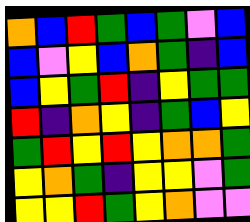[["orange", "blue", "red", "green", "blue", "green", "violet", "blue"], ["blue", "violet", "yellow", "blue", "orange", "green", "indigo", "blue"], ["blue", "yellow", "green", "red", "indigo", "yellow", "green", "green"], ["red", "indigo", "orange", "yellow", "indigo", "green", "blue", "yellow"], ["green", "red", "yellow", "red", "yellow", "orange", "orange", "green"], ["yellow", "orange", "green", "indigo", "yellow", "yellow", "violet", "green"], ["yellow", "yellow", "red", "green", "yellow", "orange", "violet", "violet"]]